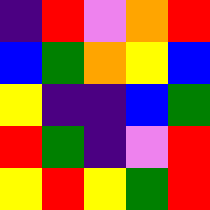[["indigo", "red", "violet", "orange", "red"], ["blue", "green", "orange", "yellow", "blue"], ["yellow", "indigo", "indigo", "blue", "green"], ["red", "green", "indigo", "violet", "red"], ["yellow", "red", "yellow", "green", "red"]]